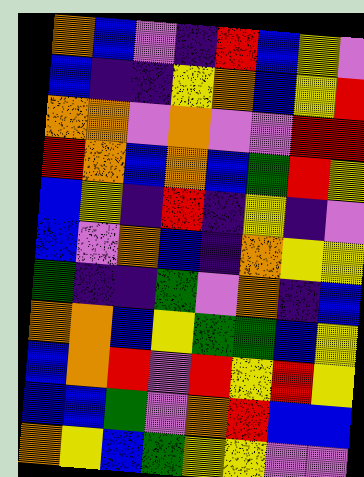[["orange", "blue", "violet", "indigo", "red", "blue", "yellow", "violet"], ["blue", "indigo", "indigo", "yellow", "orange", "blue", "yellow", "red"], ["orange", "orange", "violet", "orange", "violet", "violet", "red", "red"], ["red", "orange", "blue", "orange", "blue", "green", "red", "yellow"], ["blue", "yellow", "indigo", "red", "indigo", "yellow", "indigo", "violet"], ["blue", "violet", "orange", "blue", "indigo", "orange", "yellow", "yellow"], ["green", "indigo", "indigo", "green", "violet", "orange", "indigo", "blue"], ["orange", "orange", "blue", "yellow", "green", "green", "blue", "yellow"], ["blue", "orange", "red", "violet", "red", "yellow", "red", "yellow"], ["blue", "blue", "green", "violet", "orange", "red", "blue", "blue"], ["orange", "yellow", "blue", "green", "yellow", "yellow", "violet", "violet"]]